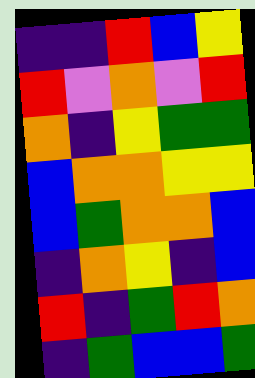[["indigo", "indigo", "red", "blue", "yellow"], ["red", "violet", "orange", "violet", "red"], ["orange", "indigo", "yellow", "green", "green"], ["blue", "orange", "orange", "yellow", "yellow"], ["blue", "green", "orange", "orange", "blue"], ["indigo", "orange", "yellow", "indigo", "blue"], ["red", "indigo", "green", "red", "orange"], ["indigo", "green", "blue", "blue", "green"]]